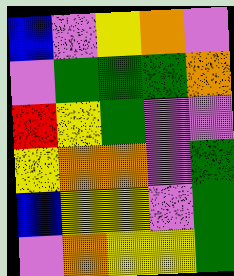[["blue", "violet", "yellow", "orange", "violet"], ["violet", "green", "green", "green", "orange"], ["red", "yellow", "green", "violet", "violet"], ["yellow", "orange", "orange", "violet", "green"], ["blue", "yellow", "yellow", "violet", "green"], ["violet", "orange", "yellow", "yellow", "green"]]